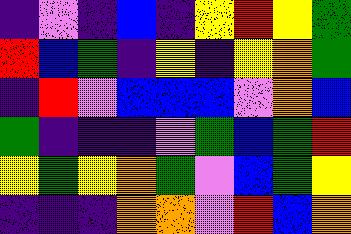[["indigo", "violet", "indigo", "blue", "indigo", "yellow", "red", "yellow", "green"], ["red", "blue", "green", "indigo", "yellow", "indigo", "yellow", "orange", "green"], ["indigo", "red", "violet", "blue", "blue", "blue", "violet", "orange", "blue"], ["green", "indigo", "indigo", "indigo", "violet", "green", "blue", "green", "red"], ["yellow", "green", "yellow", "orange", "green", "violet", "blue", "green", "yellow"], ["indigo", "indigo", "indigo", "orange", "orange", "violet", "red", "blue", "orange"]]